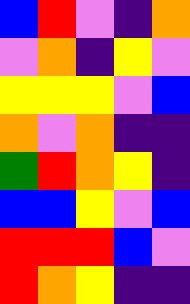[["blue", "red", "violet", "indigo", "orange"], ["violet", "orange", "indigo", "yellow", "violet"], ["yellow", "yellow", "yellow", "violet", "blue"], ["orange", "violet", "orange", "indigo", "indigo"], ["green", "red", "orange", "yellow", "indigo"], ["blue", "blue", "yellow", "violet", "blue"], ["red", "red", "red", "blue", "violet"], ["red", "orange", "yellow", "indigo", "indigo"]]